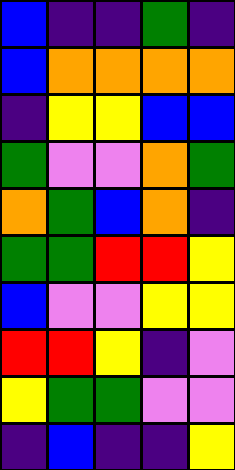[["blue", "indigo", "indigo", "green", "indigo"], ["blue", "orange", "orange", "orange", "orange"], ["indigo", "yellow", "yellow", "blue", "blue"], ["green", "violet", "violet", "orange", "green"], ["orange", "green", "blue", "orange", "indigo"], ["green", "green", "red", "red", "yellow"], ["blue", "violet", "violet", "yellow", "yellow"], ["red", "red", "yellow", "indigo", "violet"], ["yellow", "green", "green", "violet", "violet"], ["indigo", "blue", "indigo", "indigo", "yellow"]]